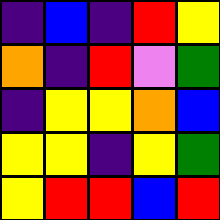[["indigo", "blue", "indigo", "red", "yellow"], ["orange", "indigo", "red", "violet", "green"], ["indigo", "yellow", "yellow", "orange", "blue"], ["yellow", "yellow", "indigo", "yellow", "green"], ["yellow", "red", "red", "blue", "red"]]